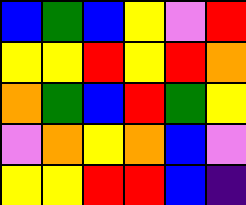[["blue", "green", "blue", "yellow", "violet", "red"], ["yellow", "yellow", "red", "yellow", "red", "orange"], ["orange", "green", "blue", "red", "green", "yellow"], ["violet", "orange", "yellow", "orange", "blue", "violet"], ["yellow", "yellow", "red", "red", "blue", "indigo"]]